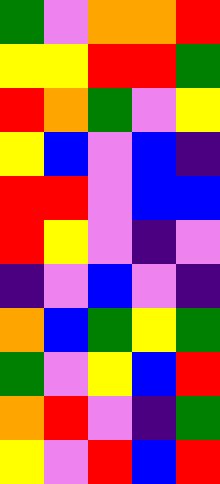[["green", "violet", "orange", "orange", "red"], ["yellow", "yellow", "red", "red", "green"], ["red", "orange", "green", "violet", "yellow"], ["yellow", "blue", "violet", "blue", "indigo"], ["red", "red", "violet", "blue", "blue"], ["red", "yellow", "violet", "indigo", "violet"], ["indigo", "violet", "blue", "violet", "indigo"], ["orange", "blue", "green", "yellow", "green"], ["green", "violet", "yellow", "blue", "red"], ["orange", "red", "violet", "indigo", "green"], ["yellow", "violet", "red", "blue", "red"]]